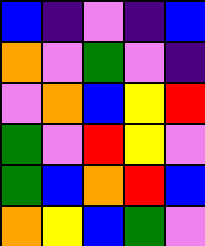[["blue", "indigo", "violet", "indigo", "blue"], ["orange", "violet", "green", "violet", "indigo"], ["violet", "orange", "blue", "yellow", "red"], ["green", "violet", "red", "yellow", "violet"], ["green", "blue", "orange", "red", "blue"], ["orange", "yellow", "blue", "green", "violet"]]